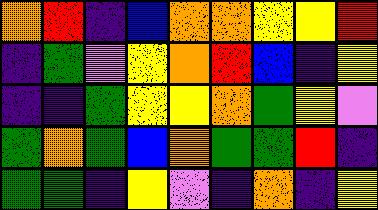[["orange", "red", "indigo", "blue", "orange", "orange", "yellow", "yellow", "red"], ["indigo", "green", "violet", "yellow", "orange", "red", "blue", "indigo", "yellow"], ["indigo", "indigo", "green", "yellow", "yellow", "orange", "green", "yellow", "violet"], ["green", "orange", "green", "blue", "orange", "green", "green", "red", "indigo"], ["green", "green", "indigo", "yellow", "violet", "indigo", "orange", "indigo", "yellow"]]